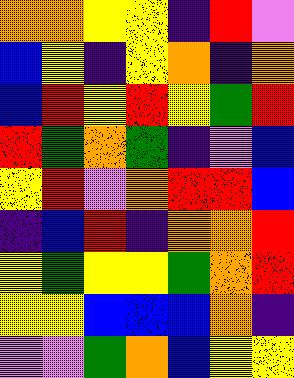[["orange", "orange", "yellow", "yellow", "indigo", "red", "violet"], ["blue", "yellow", "indigo", "yellow", "orange", "indigo", "orange"], ["blue", "red", "yellow", "red", "yellow", "green", "red"], ["red", "green", "orange", "green", "indigo", "violet", "blue"], ["yellow", "red", "violet", "orange", "red", "red", "blue"], ["indigo", "blue", "red", "indigo", "orange", "orange", "red"], ["yellow", "green", "yellow", "yellow", "green", "orange", "red"], ["yellow", "yellow", "blue", "blue", "blue", "orange", "indigo"], ["violet", "violet", "green", "orange", "blue", "yellow", "yellow"]]